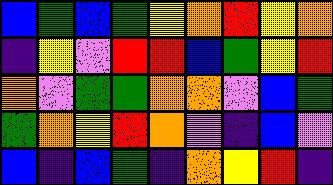[["blue", "green", "blue", "green", "yellow", "orange", "red", "yellow", "orange"], ["indigo", "yellow", "violet", "red", "red", "blue", "green", "yellow", "red"], ["orange", "violet", "green", "green", "orange", "orange", "violet", "blue", "green"], ["green", "orange", "yellow", "red", "orange", "violet", "indigo", "blue", "violet"], ["blue", "indigo", "blue", "green", "indigo", "orange", "yellow", "red", "indigo"]]